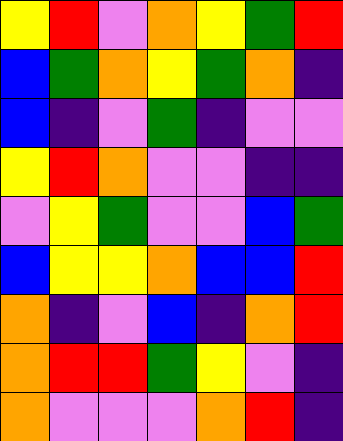[["yellow", "red", "violet", "orange", "yellow", "green", "red"], ["blue", "green", "orange", "yellow", "green", "orange", "indigo"], ["blue", "indigo", "violet", "green", "indigo", "violet", "violet"], ["yellow", "red", "orange", "violet", "violet", "indigo", "indigo"], ["violet", "yellow", "green", "violet", "violet", "blue", "green"], ["blue", "yellow", "yellow", "orange", "blue", "blue", "red"], ["orange", "indigo", "violet", "blue", "indigo", "orange", "red"], ["orange", "red", "red", "green", "yellow", "violet", "indigo"], ["orange", "violet", "violet", "violet", "orange", "red", "indigo"]]